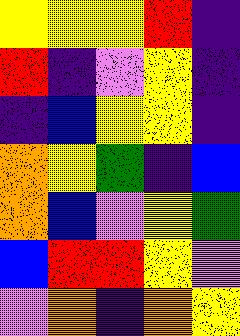[["yellow", "yellow", "yellow", "red", "indigo"], ["red", "indigo", "violet", "yellow", "indigo"], ["indigo", "blue", "yellow", "yellow", "indigo"], ["orange", "yellow", "green", "indigo", "blue"], ["orange", "blue", "violet", "yellow", "green"], ["blue", "red", "red", "yellow", "violet"], ["violet", "orange", "indigo", "orange", "yellow"]]